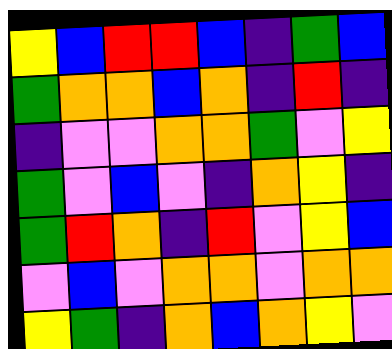[["yellow", "blue", "red", "red", "blue", "indigo", "green", "blue"], ["green", "orange", "orange", "blue", "orange", "indigo", "red", "indigo"], ["indigo", "violet", "violet", "orange", "orange", "green", "violet", "yellow"], ["green", "violet", "blue", "violet", "indigo", "orange", "yellow", "indigo"], ["green", "red", "orange", "indigo", "red", "violet", "yellow", "blue"], ["violet", "blue", "violet", "orange", "orange", "violet", "orange", "orange"], ["yellow", "green", "indigo", "orange", "blue", "orange", "yellow", "violet"]]